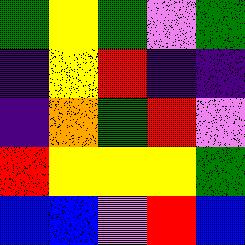[["green", "yellow", "green", "violet", "green"], ["indigo", "yellow", "red", "indigo", "indigo"], ["indigo", "orange", "green", "red", "violet"], ["red", "yellow", "yellow", "yellow", "green"], ["blue", "blue", "violet", "red", "blue"]]